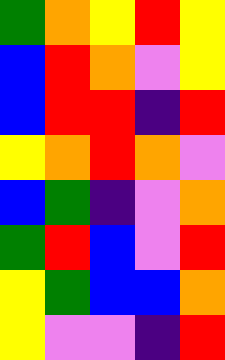[["green", "orange", "yellow", "red", "yellow"], ["blue", "red", "orange", "violet", "yellow"], ["blue", "red", "red", "indigo", "red"], ["yellow", "orange", "red", "orange", "violet"], ["blue", "green", "indigo", "violet", "orange"], ["green", "red", "blue", "violet", "red"], ["yellow", "green", "blue", "blue", "orange"], ["yellow", "violet", "violet", "indigo", "red"]]